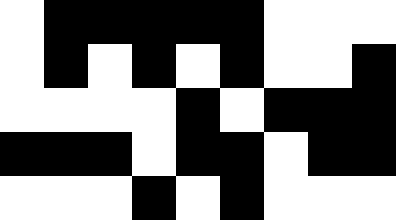[["white", "black", "black", "black", "black", "black", "white", "white", "white"], ["white", "black", "white", "black", "white", "black", "white", "white", "black"], ["white", "white", "white", "white", "black", "white", "black", "black", "black"], ["black", "black", "black", "white", "black", "black", "white", "black", "black"], ["white", "white", "white", "black", "white", "black", "white", "white", "white"]]